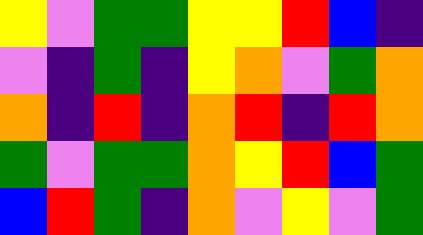[["yellow", "violet", "green", "green", "yellow", "yellow", "red", "blue", "indigo"], ["violet", "indigo", "green", "indigo", "yellow", "orange", "violet", "green", "orange"], ["orange", "indigo", "red", "indigo", "orange", "red", "indigo", "red", "orange"], ["green", "violet", "green", "green", "orange", "yellow", "red", "blue", "green"], ["blue", "red", "green", "indigo", "orange", "violet", "yellow", "violet", "green"]]